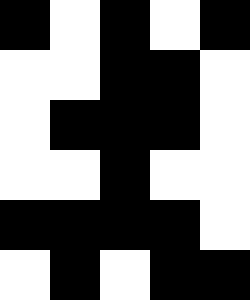[["black", "white", "black", "white", "black"], ["white", "white", "black", "black", "white"], ["white", "black", "black", "black", "white"], ["white", "white", "black", "white", "white"], ["black", "black", "black", "black", "white"], ["white", "black", "white", "black", "black"]]